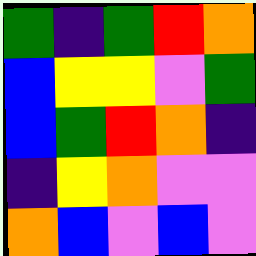[["green", "indigo", "green", "red", "orange"], ["blue", "yellow", "yellow", "violet", "green"], ["blue", "green", "red", "orange", "indigo"], ["indigo", "yellow", "orange", "violet", "violet"], ["orange", "blue", "violet", "blue", "violet"]]